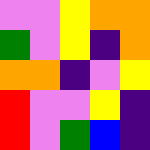[["violet", "violet", "yellow", "orange", "orange"], ["green", "violet", "yellow", "indigo", "orange"], ["orange", "orange", "indigo", "violet", "yellow"], ["red", "violet", "violet", "yellow", "indigo"], ["red", "violet", "green", "blue", "indigo"]]